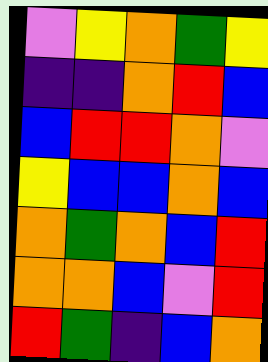[["violet", "yellow", "orange", "green", "yellow"], ["indigo", "indigo", "orange", "red", "blue"], ["blue", "red", "red", "orange", "violet"], ["yellow", "blue", "blue", "orange", "blue"], ["orange", "green", "orange", "blue", "red"], ["orange", "orange", "blue", "violet", "red"], ["red", "green", "indigo", "blue", "orange"]]